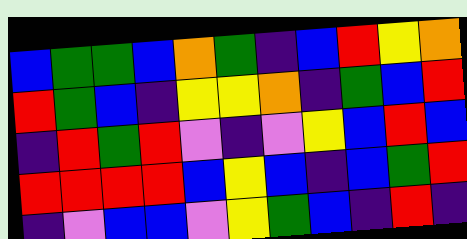[["blue", "green", "green", "blue", "orange", "green", "indigo", "blue", "red", "yellow", "orange"], ["red", "green", "blue", "indigo", "yellow", "yellow", "orange", "indigo", "green", "blue", "red"], ["indigo", "red", "green", "red", "violet", "indigo", "violet", "yellow", "blue", "red", "blue"], ["red", "red", "red", "red", "blue", "yellow", "blue", "indigo", "blue", "green", "red"], ["indigo", "violet", "blue", "blue", "violet", "yellow", "green", "blue", "indigo", "red", "indigo"]]